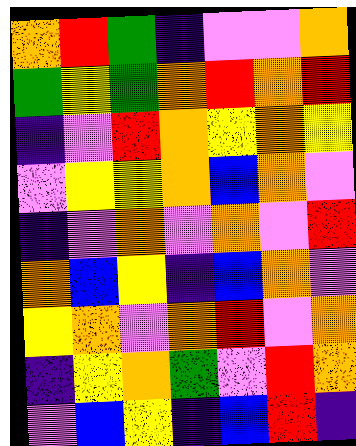[["orange", "red", "green", "indigo", "violet", "violet", "orange"], ["green", "yellow", "green", "orange", "red", "orange", "red"], ["indigo", "violet", "red", "orange", "yellow", "orange", "yellow"], ["violet", "yellow", "yellow", "orange", "blue", "orange", "violet"], ["indigo", "violet", "orange", "violet", "orange", "violet", "red"], ["orange", "blue", "yellow", "indigo", "blue", "orange", "violet"], ["yellow", "orange", "violet", "orange", "red", "violet", "orange"], ["indigo", "yellow", "orange", "green", "violet", "red", "orange"], ["violet", "blue", "yellow", "indigo", "blue", "red", "indigo"]]